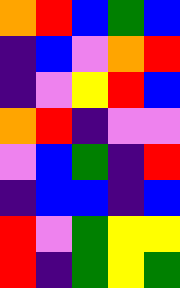[["orange", "red", "blue", "green", "blue"], ["indigo", "blue", "violet", "orange", "red"], ["indigo", "violet", "yellow", "red", "blue"], ["orange", "red", "indigo", "violet", "violet"], ["violet", "blue", "green", "indigo", "red"], ["indigo", "blue", "blue", "indigo", "blue"], ["red", "violet", "green", "yellow", "yellow"], ["red", "indigo", "green", "yellow", "green"]]